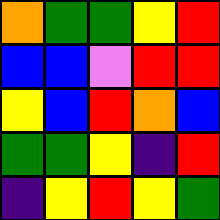[["orange", "green", "green", "yellow", "red"], ["blue", "blue", "violet", "red", "red"], ["yellow", "blue", "red", "orange", "blue"], ["green", "green", "yellow", "indigo", "red"], ["indigo", "yellow", "red", "yellow", "green"]]